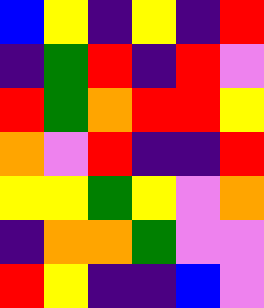[["blue", "yellow", "indigo", "yellow", "indigo", "red"], ["indigo", "green", "red", "indigo", "red", "violet"], ["red", "green", "orange", "red", "red", "yellow"], ["orange", "violet", "red", "indigo", "indigo", "red"], ["yellow", "yellow", "green", "yellow", "violet", "orange"], ["indigo", "orange", "orange", "green", "violet", "violet"], ["red", "yellow", "indigo", "indigo", "blue", "violet"]]